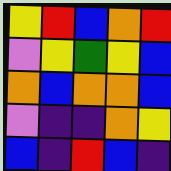[["yellow", "red", "blue", "orange", "red"], ["violet", "yellow", "green", "yellow", "blue"], ["orange", "blue", "orange", "orange", "blue"], ["violet", "indigo", "indigo", "orange", "yellow"], ["blue", "indigo", "red", "blue", "indigo"]]